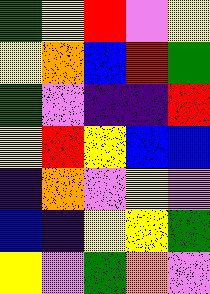[["green", "yellow", "red", "violet", "yellow"], ["yellow", "orange", "blue", "red", "green"], ["green", "violet", "indigo", "indigo", "red"], ["yellow", "red", "yellow", "blue", "blue"], ["indigo", "orange", "violet", "yellow", "violet"], ["blue", "indigo", "yellow", "yellow", "green"], ["yellow", "violet", "green", "orange", "violet"]]